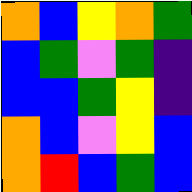[["orange", "blue", "yellow", "orange", "green"], ["blue", "green", "violet", "green", "indigo"], ["blue", "blue", "green", "yellow", "indigo"], ["orange", "blue", "violet", "yellow", "blue"], ["orange", "red", "blue", "green", "blue"]]